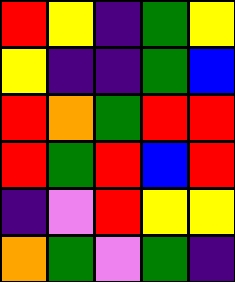[["red", "yellow", "indigo", "green", "yellow"], ["yellow", "indigo", "indigo", "green", "blue"], ["red", "orange", "green", "red", "red"], ["red", "green", "red", "blue", "red"], ["indigo", "violet", "red", "yellow", "yellow"], ["orange", "green", "violet", "green", "indigo"]]